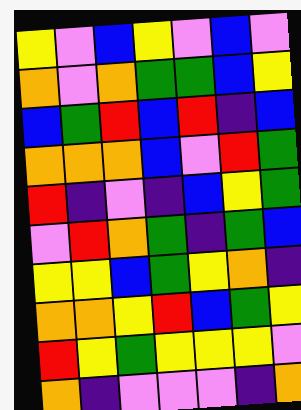[["yellow", "violet", "blue", "yellow", "violet", "blue", "violet"], ["orange", "violet", "orange", "green", "green", "blue", "yellow"], ["blue", "green", "red", "blue", "red", "indigo", "blue"], ["orange", "orange", "orange", "blue", "violet", "red", "green"], ["red", "indigo", "violet", "indigo", "blue", "yellow", "green"], ["violet", "red", "orange", "green", "indigo", "green", "blue"], ["yellow", "yellow", "blue", "green", "yellow", "orange", "indigo"], ["orange", "orange", "yellow", "red", "blue", "green", "yellow"], ["red", "yellow", "green", "yellow", "yellow", "yellow", "violet"], ["orange", "indigo", "violet", "violet", "violet", "indigo", "orange"]]